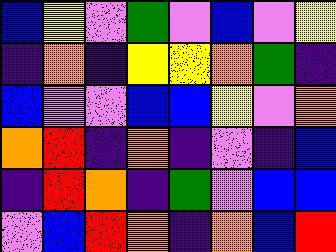[["blue", "yellow", "violet", "green", "violet", "blue", "violet", "yellow"], ["indigo", "orange", "indigo", "yellow", "yellow", "orange", "green", "indigo"], ["blue", "violet", "violet", "blue", "blue", "yellow", "violet", "orange"], ["orange", "red", "indigo", "orange", "indigo", "violet", "indigo", "blue"], ["indigo", "red", "orange", "indigo", "green", "violet", "blue", "blue"], ["violet", "blue", "red", "orange", "indigo", "orange", "blue", "red"]]